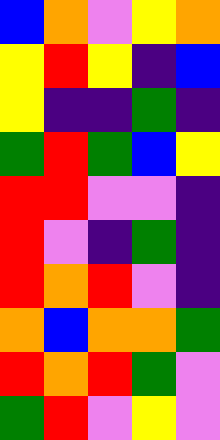[["blue", "orange", "violet", "yellow", "orange"], ["yellow", "red", "yellow", "indigo", "blue"], ["yellow", "indigo", "indigo", "green", "indigo"], ["green", "red", "green", "blue", "yellow"], ["red", "red", "violet", "violet", "indigo"], ["red", "violet", "indigo", "green", "indigo"], ["red", "orange", "red", "violet", "indigo"], ["orange", "blue", "orange", "orange", "green"], ["red", "orange", "red", "green", "violet"], ["green", "red", "violet", "yellow", "violet"]]